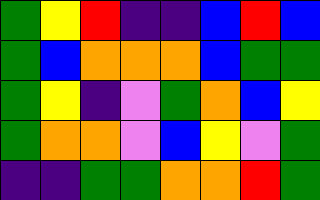[["green", "yellow", "red", "indigo", "indigo", "blue", "red", "blue"], ["green", "blue", "orange", "orange", "orange", "blue", "green", "green"], ["green", "yellow", "indigo", "violet", "green", "orange", "blue", "yellow"], ["green", "orange", "orange", "violet", "blue", "yellow", "violet", "green"], ["indigo", "indigo", "green", "green", "orange", "orange", "red", "green"]]